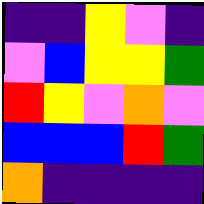[["indigo", "indigo", "yellow", "violet", "indigo"], ["violet", "blue", "yellow", "yellow", "green"], ["red", "yellow", "violet", "orange", "violet"], ["blue", "blue", "blue", "red", "green"], ["orange", "indigo", "indigo", "indigo", "indigo"]]